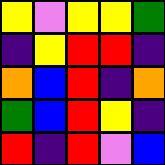[["yellow", "violet", "yellow", "yellow", "green"], ["indigo", "yellow", "red", "red", "indigo"], ["orange", "blue", "red", "indigo", "orange"], ["green", "blue", "red", "yellow", "indigo"], ["red", "indigo", "red", "violet", "blue"]]